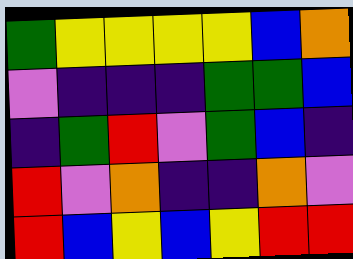[["green", "yellow", "yellow", "yellow", "yellow", "blue", "orange"], ["violet", "indigo", "indigo", "indigo", "green", "green", "blue"], ["indigo", "green", "red", "violet", "green", "blue", "indigo"], ["red", "violet", "orange", "indigo", "indigo", "orange", "violet"], ["red", "blue", "yellow", "blue", "yellow", "red", "red"]]